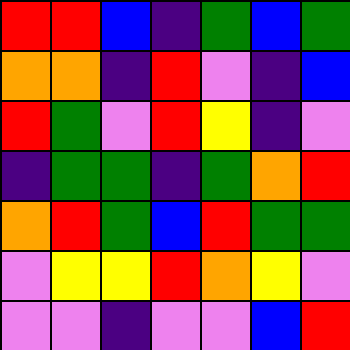[["red", "red", "blue", "indigo", "green", "blue", "green"], ["orange", "orange", "indigo", "red", "violet", "indigo", "blue"], ["red", "green", "violet", "red", "yellow", "indigo", "violet"], ["indigo", "green", "green", "indigo", "green", "orange", "red"], ["orange", "red", "green", "blue", "red", "green", "green"], ["violet", "yellow", "yellow", "red", "orange", "yellow", "violet"], ["violet", "violet", "indigo", "violet", "violet", "blue", "red"]]